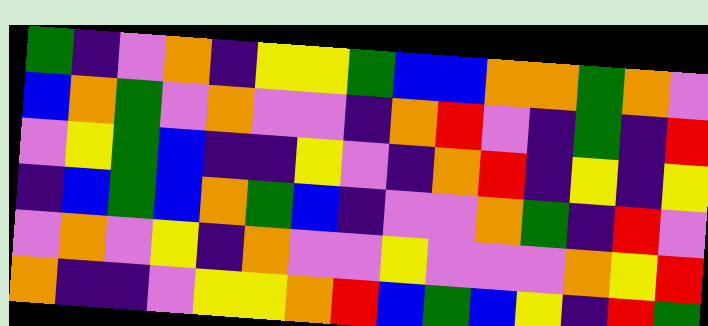[["green", "indigo", "violet", "orange", "indigo", "yellow", "yellow", "green", "blue", "blue", "orange", "orange", "green", "orange", "violet"], ["blue", "orange", "green", "violet", "orange", "violet", "violet", "indigo", "orange", "red", "violet", "indigo", "green", "indigo", "red"], ["violet", "yellow", "green", "blue", "indigo", "indigo", "yellow", "violet", "indigo", "orange", "red", "indigo", "yellow", "indigo", "yellow"], ["indigo", "blue", "green", "blue", "orange", "green", "blue", "indigo", "violet", "violet", "orange", "green", "indigo", "red", "violet"], ["violet", "orange", "violet", "yellow", "indigo", "orange", "violet", "violet", "yellow", "violet", "violet", "violet", "orange", "yellow", "red"], ["orange", "indigo", "indigo", "violet", "yellow", "yellow", "orange", "red", "blue", "green", "blue", "yellow", "indigo", "red", "green"]]